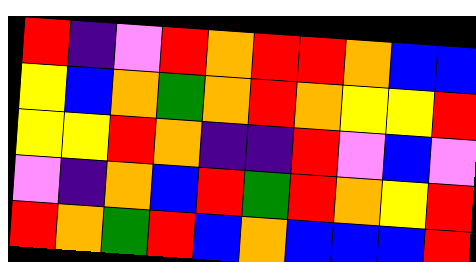[["red", "indigo", "violet", "red", "orange", "red", "red", "orange", "blue", "blue"], ["yellow", "blue", "orange", "green", "orange", "red", "orange", "yellow", "yellow", "red"], ["yellow", "yellow", "red", "orange", "indigo", "indigo", "red", "violet", "blue", "violet"], ["violet", "indigo", "orange", "blue", "red", "green", "red", "orange", "yellow", "red"], ["red", "orange", "green", "red", "blue", "orange", "blue", "blue", "blue", "red"]]